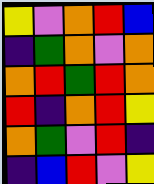[["yellow", "violet", "orange", "red", "blue"], ["indigo", "green", "orange", "violet", "orange"], ["orange", "red", "green", "red", "orange"], ["red", "indigo", "orange", "red", "yellow"], ["orange", "green", "violet", "red", "indigo"], ["indigo", "blue", "red", "violet", "yellow"]]